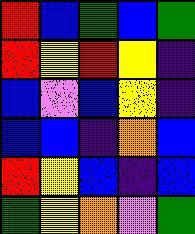[["red", "blue", "green", "blue", "green"], ["red", "yellow", "red", "yellow", "indigo"], ["blue", "violet", "blue", "yellow", "indigo"], ["blue", "blue", "indigo", "orange", "blue"], ["red", "yellow", "blue", "indigo", "blue"], ["green", "yellow", "orange", "violet", "green"]]